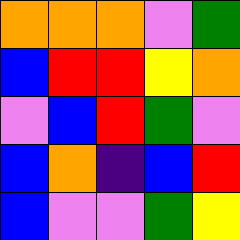[["orange", "orange", "orange", "violet", "green"], ["blue", "red", "red", "yellow", "orange"], ["violet", "blue", "red", "green", "violet"], ["blue", "orange", "indigo", "blue", "red"], ["blue", "violet", "violet", "green", "yellow"]]